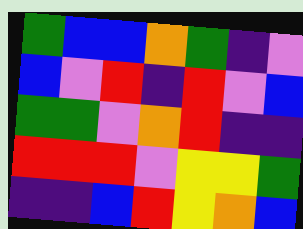[["green", "blue", "blue", "orange", "green", "indigo", "violet"], ["blue", "violet", "red", "indigo", "red", "violet", "blue"], ["green", "green", "violet", "orange", "red", "indigo", "indigo"], ["red", "red", "red", "violet", "yellow", "yellow", "green"], ["indigo", "indigo", "blue", "red", "yellow", "orange", "blue"]]